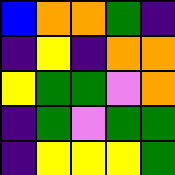[["blue", "orange", "orange", "green", "indigo"], ["indigo", "yellow", "indigo", "orange", "orange"], ["yellow", "green", "green", "violet", "orange"], ["indigo", "green", "violet", "green", "green"], ["indigo", "yellow", "yellow", "yellow", "green"]]